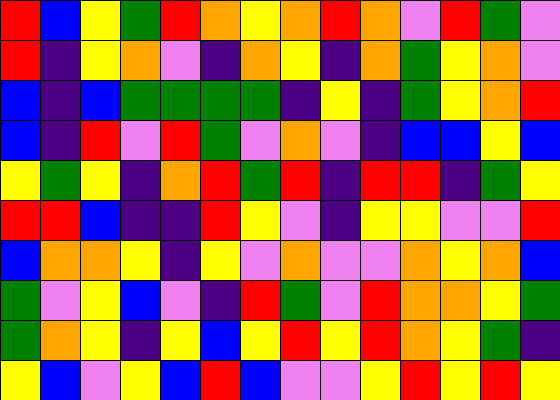[["red", "blue", "yellow", "green", "red", "orange", "yellow", "orange", "red", "orange", "violet", "red", "green", "violet"], ["red", "indigo", "yellow", "orange", "violet", "indigo", "orange", "yellow", "indigo", "orange", "green", "yellow", "orange", "violet"], ["blue", "indigo", "blue", "green", "green", "green", "green", "indigo", "yellow", "indigo", "green", "yellow", "orange", "red"], ["blue", "indigo", "red", "violet", "red", "green", "violet", "orange", "violet", "indigo", "blue", "blue", "yellow", "blue"], ["yellow", "green", "yellow", "indigo", "orange", "red", "green", "red", "indigo", "red", "red", "indigo", "green", "yellow"], ["red", "red", "blue", "indigo", "indigo", "red", "yellow", "violet", "indigo", "yellow", "yellow", "violet", "violet", "red"], ["blue", "orange", "orange", "yellow", "indigo", "yellow", "violet", "orange", "violet", "violet", "orange", "yellow", "orange", "blue"], ["green", "violet", "yellow", "blue", "violet", "indigo", "red", "green", "violet", "red", "orange", "orange", "yellow", "green"], ["green", "orange", "yellow", "indigo", "yellow", "blue", "yellow", "red", "yellow", "red", "orange", "yellow", "green", "indigo"], ["yellow", "blue", "violet", "yellow", "blue", "red", "blue", "violet", "violet", "yellow", "red", "yellow", "red", "yellow"]]